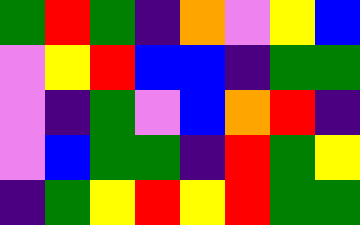[["green", "red", "green", "indigo", "orange", "violet", "yellow", "blue"], ["violet", "yellow", "red", "blue", "blue", "indigo", "green", "green"], ["violet", "indigo", "green", "violet", "blue", "orange", "red", "indigo"], ["violet", "blue", "green", "green", "indigo", "red", "green", "yellow"], ["indigo", "green", "yellow", "red", "yellow", "red", "green", "green"]]